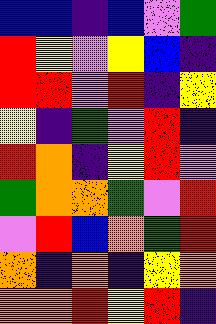[["blue", "blue", "indigo", "blue", "violet", "green"], ["red", "yellow", "violet", "yellow", "blue", "indigo"], ["red", "red", "violet", "red", "indigo", "yellow"], ["yellow", "indigo", "green", "violet", "red", "indigo"], ["red", "orange", "indigo", "yellow", "red", "violet"], ["green", "orange", "orange", "green", "violet", "red"], ["violet", "red", "blue", "orange", "green", "red"], ["orange", "indigo", "orange", "indigo", "yellow", "orange"], ["orange", "orange", "red", "yellow", "red", "indigo"]]